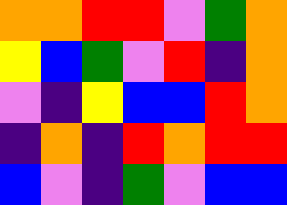[["orange", "orange", "red", "red", "violet", "green", "orange"], ["yellow", "blue", "green", "violet", "red", "indigo", "orange"], ["violet", "indigo", "yellow", "blue", "blue", "red", "orange"], ["indigo", "orange", "indigo", "red", "orange", "red", "red"], ["blue", "violet", "indigo", "green", "violet", "blue", "blue"]]